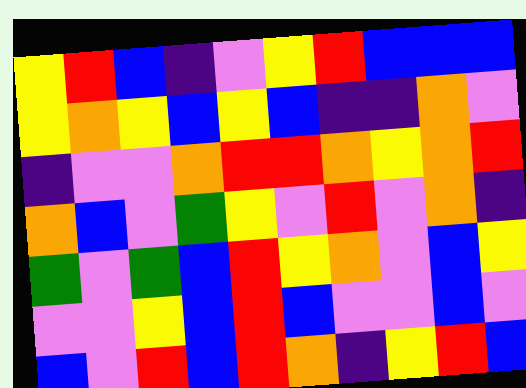[["yellow", "red", "blue", "indigo", "violet", "yellow", "red", "blue", "blue", "blue"], ["yellow", "orange", "yellow", "blue", "yellow", "blue", "indigo", "indigo", "orange", "violet"], ["indigo", "violet", "violet", "orange", "red", "red", "orange", "yellow", "orange", "red"], ["orange", "blue", "violet", "green", "yellow", "violet", "red", "violet", "orange", "indigo"], ["green", "violet", "green", "blue", "red", "yellow", "orange", "violet", "blue", "yellow"], ["violet", "violet", "yellow", "blue", "red", "blue", "violet", "violet", "blue", "violet"], ["blue", "violet", "red", "blue", "red", "orange", "indigo", "yellow", "red", "blue"]]